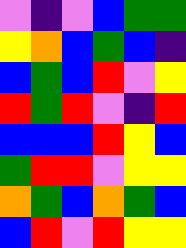[["violet", "indigo", "violet", "blue", "green", "green"], ["yellow", "orange", "blue", "green", "blue", "indigo"], ["blue", "green", "blue", "red", "violet", "yellow"], ["red", "green", "red", "violet", "indigo", "red"], ["blue", "blue", "blue", "red", "yellow", "blue"], ["green", "red", "red", "violet", "yellow", "yellow"], ["orange", "green", "blue", "orange", "green", "blue"], ["blue", "red", "violet", "red", "yellow", "yellow"]]